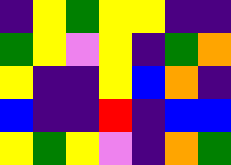[["indigo", "yellow", "green", "yellow", "yellow", "indigo", "indigo"], ["green", "yellow", "violet", "yellow", "indigo", "green", "orange"], ["yellow", "indigo", "indigo", "yellow", "blue", "orange", "indigo"], ["blue", "indigo", "indigo", "red", "indigo", "blue", "blue"], ["yellow", "green", "yellow", "violet", "indigo", "orange", "green"]]